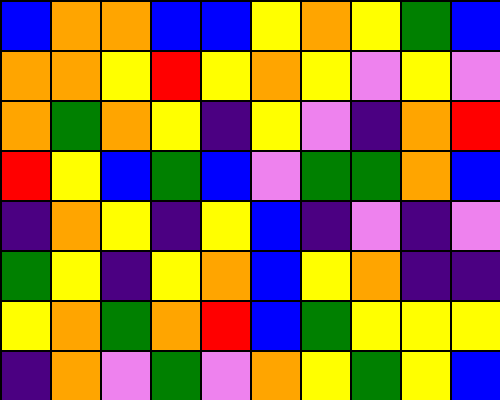[["blue", "orange", "orange", "blue", "blue", "yellow", "orange", "yellow", "green", "blue"], ["orange", "orange", "yellow", "red", "yellow", "orange", "yellow", "violet", "yellow", "violet"], ["orange", "green", "orange", "yellow", "indigo", "yellow", "violet", "indigo", "orange", "red"], ["red", "yellow", "blue", "green", "blue", "violet", "green", "green", "orange", "blue"], ["indigo", "orange", "yellow", "indigo", "yellow", "blue", "indigo", "violet", "indigo", "violet"], ["green", "yellow", "indigo", "yellow", "orange", "blue", "yellow", "orange", "indigo", "indigo"], ["yellow", "orange", "green", "orange", "red", "blue", "green", "yellow", "yellow", "yellow"], ["indigo", "orange", "violet", "green", "violet", "orange", "yellow", "green", "yellow", "blue"]]